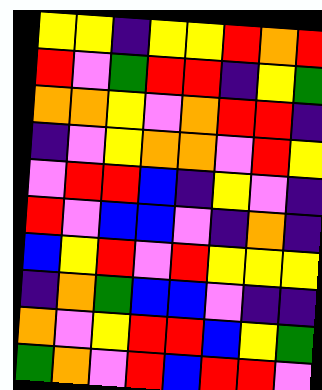[["yellow", "yellow", "indigo", "yellow", "yellow", "red", "orange", "red"], ["red", "violet", "green", "red", "red", "indigo", "yellow", "green"], ["orange", "orange", "yellow", "violet", "orange", "red", "red", "indigo"], ["indigo", "violet", "yellow", "orange", "orange", "violet", "red", "yellow"], ["violet", "red", "red", "blue", "indigo", "yellow", "violet", "indigo"], ["red", "violet", "blue", "blue", "violet", "indigo", "orange", "indigo"], ["blue", "yellow", "red", "violet", "red", "yellow", "yellow", "yellow"], ["indigo", "orange", "green", "blue", "blue", "violet", "indigo", "indigo"], ["orange", "violet", "yellow", "red", "red", "blue", "yellow", "green"], ["green", "orange", "violet", "red", "blue", "red", "red", "violet"]]